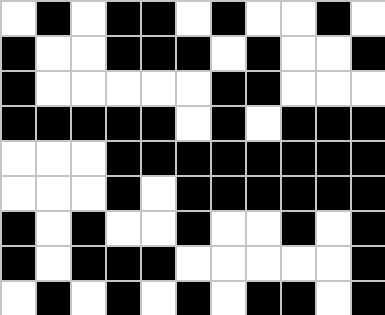[["white", "black", "white", "black", "black", "white", "black", "white", "white", "black", "white"], ["black", "white", "white", "black", "black", "black", "white", "black", "white", "white", "black"], ["black", "white", "white", "white", "white", "white", "black", "black", "white", "white", "white"], ["black", "black", "black", "black", "black", "white", "black", "white", "black", "black", "black"], ["white", "white", "white", "black", "black", "black", "black", "black", "black", "black", "black"], ["white", "white", "white", "black", "white", "black", "black", "black", "black", "black", "black"], ["black", "white", "black", "white", "white", "black", "white", "white", "black", "white", "black"], ["black", "white", "black", "black", "black", "white", "white", "white", "white", "white", "black"], ["white", "black", "white", "black", "white", "black", "white", "black", "black", "white", "black"]]